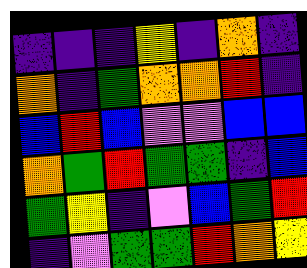[["indigo", "indigo", "indigo", "yellow", "indigo", "orange", "indigo"], ["orange", "indigo", "green", "orange", "orange", "red", "indigo"], ["blue", "red", "blue", "violet", "violet", "blue", "blue"], ["orange", "green", "red", "green", "green", "indigo", "blue"], ["green", "yellow", "indigo", "violet", "blue", "green", "red"], ["indigo", "violet", "green", "green", "red", "orange", "yellow"]]